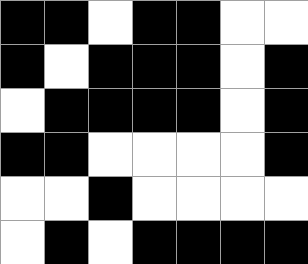[["black", "black", "white", "black", "black", "white", "white"], ["black", "white", "black", "black", "black", "white", "black"], ["white", "black", "black", "black", "black", "white", "black"], ["black", "black", "white", "white", "white", "white", "black"], ["white", "white", "black", "white", "white", "white", "white"], ["white", "black", "white", "black", "black", "black", "black"]]